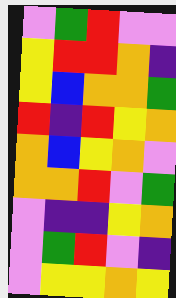[["violet", "green", "red", "violet", "violet"], ["yellow", "red", "red", "orange", "indigo"], ["yellow", "blue", "orange", "orange", "green"], ["red", "indigo", "red", "yellow", "orange"], ["orange", "blue", "yellow", "orange", "violet"], ["orange", "orange", "red", "violet", "green"], ["violet", "indigo", "indigo", "yellow", "orange"], ["violet", "green", "red", "violet", "indigo"], ["violet", "yellow", "yellow", "orange", "yellow"]]